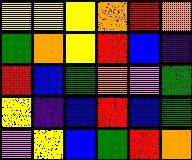[["yellow", "yellow", "yellow", "orange", "red", "orange"], ["green", "orange", "yellow", "red", "blue", "indigo"], ["red", "blue", "green", "orange", "violet", "green"], ["yellow", "indigo", "blue", "red", "blue", "green"], ["violet", "yellow", "blue", "green", "red", "orange"]]